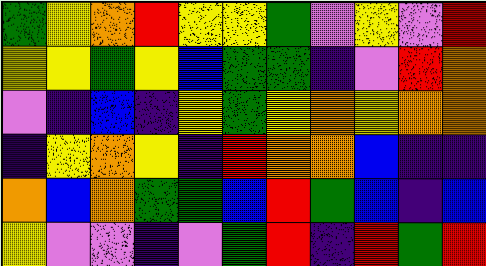[["green", "yellow", "orange", "red", "yellow", "yellow", "green", "violet", "yellow", "violet", "red"], ["yellow", "yellow", "green", "yellow", "blue", "green", "green", "indigo", "violet", "red", "orange"], ["violet", "indigo", "blue", "indigo", "yellow", "green", "yellow", "orange", "yellow", "orange", "orange"], ["indigo", "yellow", "orange", "yellow", "indigo", "red", "orange", "orange", "blue", "indigo", "indigo"], ["orange", "blue", "orange", "green", "green", "blue", "red", "green", "blue", "indigo", "blue"], ["yellow", "violet", "violet", "indigo", "violet", "green", "red", "indigo", "red", "green", "red"]]